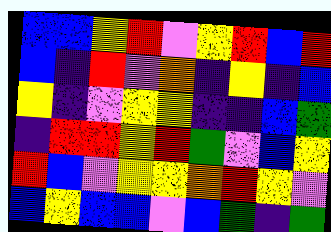[["blue", "blue", "yellow", "red", "violet", "yellow", "red", "blue", "red"], ["blue", "indigo", "red", "violet", "orange", "indigo", "yellow", "indigo", "blue"], ["yellow", "indigo", "violet", "yellow", "yellow", "indigo", "indigo", "blue", "green"], ["indigo", "red", "red", "yellow", "red", "green", "violet", "blue", "yellow"], ["red", "blue", "violet", "yellow", "yellow", "orange", "red", "yellow", "violet"], ["blue", "yellow", "blue", "blue", "violet", "blue", "green", "indigo", "green"]]